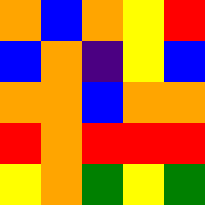[["orange", "blue", "orange", "yellow", "red"], ["blue", "orange", "indigo", "yellow", "blue"], ["orange", "orange", "blue", "orange", "orange"], ["red", "orange", "red", "red", "red"], ["yellow", "orange", "green", "yellow", "green"]]